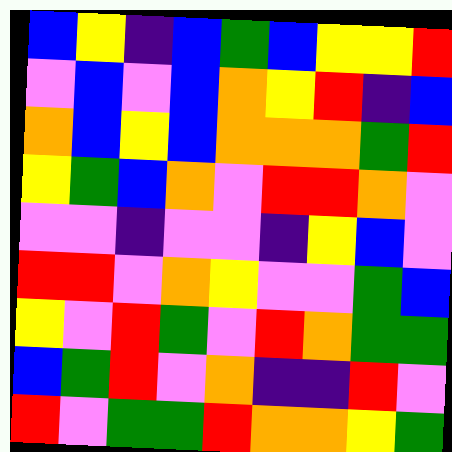[["blue", "yellow", "indigo", "blue", "green", "blue", "yellow", "yellow", "red"], ["violet", "blue", "violet", "blue", "orange", "yellow", "red", "indigo", "blue"], ["orange", "blue", "yellow", "blue", "orange", "orange", "orange", "green", "red"], ["yellow", "green", "blue", "orange", "violet", "red", "red", "orange", "violet"], ["violet", "violet", "indigo", "violet", "violet", "indigo", "yellow", "blue", "violet"], ["red", "red", "violet", "orange", "yellow", "violet", "violet", "green", "blue"], ["yellow", "violet", "red", "green", "violet", "red", "orange", "green", "green"], ["blue", "green", "red", "violet", "orange", "indigo", "indigo", "red", "violet"], ["red", "violet", "green", "green", "red", "orange", "orange", "yellow", "green"]]